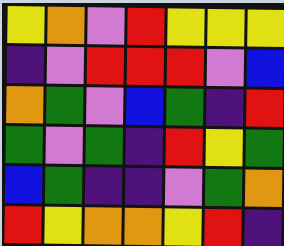[["yellow", "orange", "violet", "red", "yellow", "yellow", "yellow"], ["indigo", "violet", "red", "red", "red", "violet", "blue"], ["orange", "green", "violet", "blue", "green", "indigo", "red"], ["green", "violet", "green", "indigo", "red", "yellow", "green"], ["blue", "green", "indigo", "indigo", "violet", "green", "orange"], ["red", "yellow", "orange", "orange", "yellow", "red", "indigo"]]